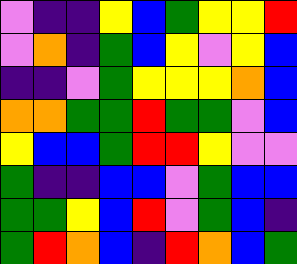[["violet", "indigo", "indigo", "yellow", "blue", "green", "yellow", "yellow", "red"], ["violet", "orange", "indigo", "green", "blue", "yellow", "violet", "yellow", "blue"], ["indigo", "indigo", "violet", "green", "yellow", "yellow", "yellow", "orange", "blue"], ["orange", "orange", "green", "green", "red", "green", "green", "violet", "blue"], ["yellow", "blue", "blue", "green", "red", "red", "yellow", "violet", "violet"], ["green", "indigo", "indigo", "blue", "blue", "violet", "green", "blue", "blue"], ["green", "green", "yellow", "blue", "red", "violet", "green", "blue", "indigo"], ["green", "red", "orange", "blue", "indigo", "red", "orange", "blue", "green"]]